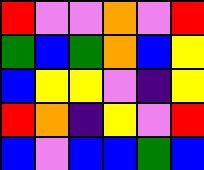[["red", "violet", "violet", "orange", "violet", "red"], ["green", "blue", "green", "orange", "blue", "yellow"], ["blue", "yellow", "yellow", "violet", "indigo", "yellow"], ["red", "orange", "indigo", "yellow", "violet", "red"], ["blue", "violet", "blue", "blue", "green", "blue"]]